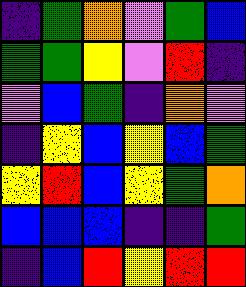[["indigo", "green", "orange", "violet", "green", "blue"], ["green", "green", "yellow", "violet", "red", "indigo"], ["violet", "blue", "green", "indigo", "orange", "violet"], ["indigo", "yellow", "blue", "yellow", "blue", "green"], ["yellow", "red", "blue", "yellow", "green", "orange"], ["blue", "blue", "blue", "indigo", "indigo", "green"], ["indigo", "blue", "red", "yellow", "red", "red"]]